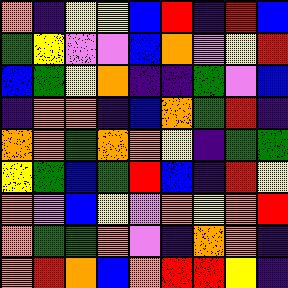[["orange", "indigo", "yellow", "yellow", "blue", "red", "indigo", "red", "blue"], ["green", "yellow", "violet", "violet", "blue", "orange", "violet", "yellow", "red"], ["blue", "green", "yellow", "orange", "indigo", "indigo", "green", "violet", "blue"], ["indigo", "orange", "orange", "indigo", "blue", "orange", "green", "red", "indigo"], ["orange", "orange", "green", "orange", "orange", "yellow", "indigo", "green", "green"], ["yellow", "green", "blue", "green", "red", "blue", "indigo", "red", "yellow"], ["orange", "violet", "blue", "yellow", "violet", "orange", "yellow", "orange", "red"], ["orange", "green", "green", "orange", "violet", "indigo", "orange", "orange", "indigo"], ["orange", "red", "orange", "blue", "orange", "red", "red", "yellow", "indigo"]]